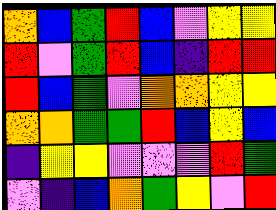[["orange", "blue", "green", "red", "blue", "violet", "yellow", "yellow"], ["red", "violet", "green", "red", "blue", "indigo", "red", "red"], ["red", "blue", "green", "violet", "orange", "orange", "yellow", "yellow"], ["orange", "orange", "green", "green", "red", "blue", "yellow", "blue"], ["indigo", "yellow", "yellow", "violet", "violet", "violet", "red", "green"], ["violet", "indigo", "blue", "orange", "green", "yellow", "violet", "red"]]